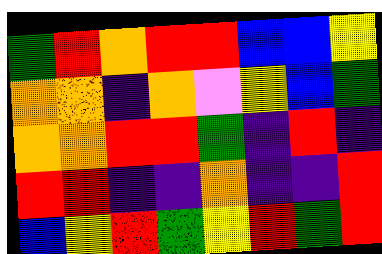[["green", "red", "orange", "red", "red", "blue", "blue", "yellow"], ["orange", "orange", "indigo", "orange", "violet", "yellow", "blue", "green"], ["orange", "orange", "red", "red", "green", "indigo", "red", "indigo"], ["red", "red", "indigo", "indigo", "orange", "indigo", "indigo", "red"], ["blue", "yellow", "red", "green", "yellow", "red", "green", "red"]]